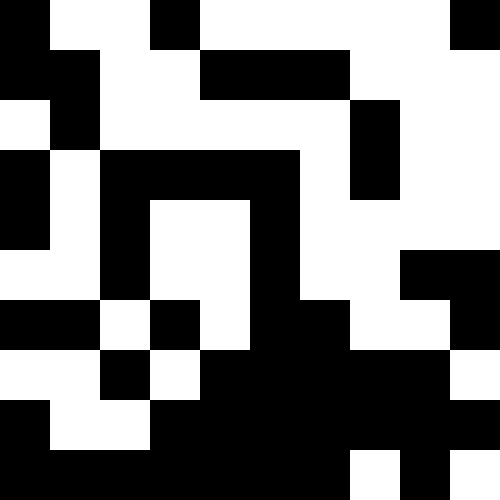[["black", "white", "white", "black", "white", "white", "white", "white", "white", "black"], ["black", "black", "white", "white", "black", "black", "black", "white", "white", "white"], ["white", "black", "white", "white", "white", "white", "white", "black", "white", "white"], ["black", "white", "black", "black", "black", "black", "white", "black", "white", "white"], ["black", "white", "black", "white", "white", "black", "white", "white", "white", "white"], ["white", "white", "black", "white", "white", "black", "white", "white", "black", "black"], ["black", "black", "white", "black", "white", "black", "black", "white", "white", "black"], ["white", "white", "black", "white", "black", "black", "black", "black", "black", "white"], ["black", "white", "white", "black", "black", "black", "black", "black", "black", "black"], ["black", "black", "black", "black", "black", "black", "black", "white", "black", "white"]]